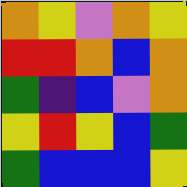[["orange", "yellow", "violet", "orange", "yellow"], ["red", "red", "orange", "blue", "orange"], ["green", "indigo", "blue", "violet", "orange"], ["yellow", "red", "yellow", "blue", "green"], ["green", "blue", "blue", "blue", "yellow"]]